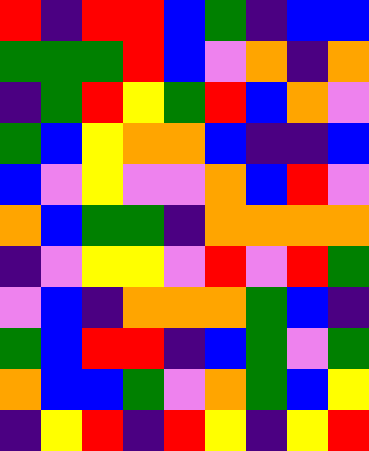[["red", "indigo", "red", "red", "blue", "green", "indigo", "blue", "blue"], ["green", "green", "green", "red", "blue", "violet", "orange", "indigo", "orange"], ["indigo", "green", "red", "yellow", "green", "red", "blue", "orange", "violet"], ["green", "blue", "yellow", "orange", "orange", "blue", "indigo", "indigo", "blue"], ["blue", "violet", "yellow", "violet", "violet", "orange", "blue", "red", "violet"], ["orange", "blue", "green", "green", "indigo", "orange", "orange", "orange", "orange"], ["indigo", "violet", "yellow", "yellow", "violet", "red", "violet", "red", "green"], ["violet", "blue", "indigo", "orange", "orange", "orange", "green", "blue", "indigo"], ["green", "blue", "red", "red", "indigo", "blue", "green", "violet", "green"], ["orange", "blue", "blue", "green", "violet", "orange", "green", "blue", "yellow"], ["indigo", "yellow", "red", "indigo", "red", "yellow", "indigo", "yellow", "red"]]